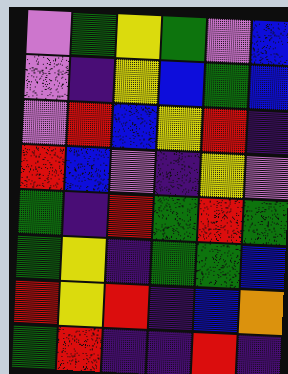[["violet", "green", "yellow", "green", "violet", "blue"], ["violet", "indigo", "yellow", "blue", "green", "blue"], ["violet", "red", "blue", "yellow", "red", "indigo"], ["red", "blue", "violet", "indigo", "yellow", "violet"], ["green", "indigo", "red", "green", "red", "green"], ["green", "yellow", "indigo", "green", "green", "blue"], ["red", "yellow", "red", "indigo", "blue", "orange"], ["green", "red", "indigo", "indigo", "red", "indigo"]]